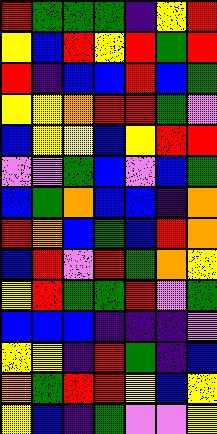[["red", "green", "green", "green", "indigo", "yellow", "red"], ["yellow", "blue", "red", "yellow", "red", "green", "red"], ["red", "indigo", "blue", "blue", "red", "blue", "green"], ["yellow", "yellow", "orange", "red", "red", "green", "violet"], ["blue", "yellow", "yellow", "blue", "yellow", "red", "red"], ["violet", "violet", "green", "blue", "violet", "blue", "green"], ["blue", "green", "orange", "blue", "blue", "indigo", "orange"], ["red", "orange", "blue", "green", "blue", "red", "orange"], ["blue", "red", "violet", "red", "green", "orange", "yellow"], ["yellow", "red", "green", "green", "red", "violet", "green"], ["blue", "blue", "blue", "indigo", "indigo", "indigo", "violet"], ["yellow", "yellow", "indigo", "red", "green", "indigo", "blue"], ["orange", "green", "red", "red", "yellow", "blue", "yellow"], ["yellow", "blue", "indigo", "green", "violet", "violet", "yellow"]]